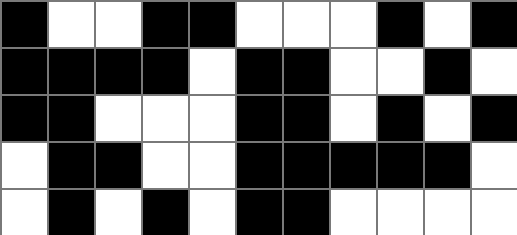[["black", "white", "white", "black", "black", "white", "white", "white", "black", "white", "black"], ["black", "black", "black", "black", "white", "black", "black", "white", "white", "black", "white"], ["black", "black", "white", "white", "white", "black", "black", "white", "black", "white", "black"], ["white", "black", "black", "white", "white", "black", "black", "black", "black", "black", "white"], ["white", "black", "white", "black", "white", "black", "black", "white", "white", "white", "white"]]